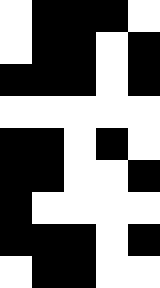[["white", "black", "black", "black", "white"], ["white", "black", "black", "white", "black"], ["black", "black", "black", "white", "black"], ["white", "white", "white", "white", "white"], ["black", "black", "white", "black", "white"], ["black", "black", "white", "white", "black"], ["black", "white", "white", "white", "white"], ["black", "black", "black", "white", "black"], ["white", "black", "black", "white", "white"]]